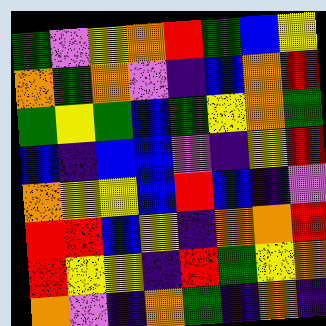[["green", "violet", "yellow", "orange", "red", "green", "blue", "yellow"], ["orange", "green", "orange", "violet", "indigo", "blue", "orange", "red"], ["green", "yellow", "green", "blue", "green", "yellow", "orange", "green"], ["blue", "indigo", "blue", "blue", "violet", "indigo", "yellow", "red"], ["orange", "yellow", "yellow", "blue", "red", "blue", "indigo", "violet"], ["red", "red", "blue", "yellow", "indigo", "orange", "orange", "red"], ["red", "yellow", "yellow", "indigo", "red", "green", "yellow", "orange"], ["orange", "violet", "indigo", "orange", "green", "indigo", "orange", "indigo"]]